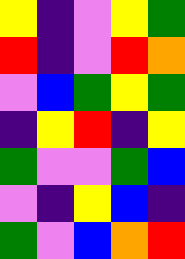[["yellow", "indigo", "violet", "yellow", "green"], ["red", "indigo", "violet", "red", "orange"], ["violet", "blue", "green", "yellow", "green"], ["indigo", "yellow", "red", "indigo", "yellow"], ["green", "violet", "violet", "green", "blue"], ["violet", "indigo", "yellow", "blue", "indigo"], ["green", "violet", "blue", "orange", "red"]]